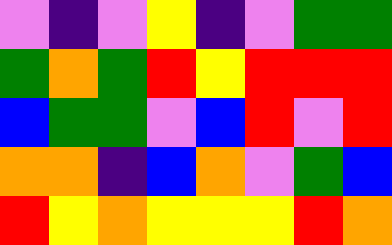[["violet", "indigo", "violet", "yellow", "indigo", "violet", "green", "green"], ["green", "orange", "green", "red", "yellow", "red", "red", "red"], ["blue", "green", "green", "violet", "blue", "red", "violet", "red"], ["orange", "orange", "indigo", "blue", "orange", "violet", "green", "blue"], ["red", "yellow", "orange", "yellow", "yellow", "yellow", "red", "orange"]]